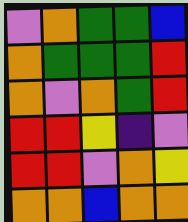[["violet", "orange", "green", "green", "blue"], ["orange", "green", "green", "green", "red"], ["orange", "violet", "orange", "green", "red"], ["red", "red", "yellow", "indigo", "violet"], ["red", "red", "violet", "orange", "yellow"], ["orange", "orange", "blue", "orange", "orange"]]